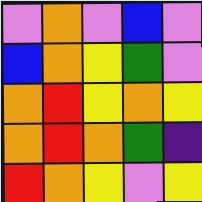[["violet", "orange", "violet", "blue", "violet"], ["blue", "orange", "yellow", "green", "violet"], ["orange", "red", "yellow", "orange", "yellow"], ["orange", "red", "orange", "green", "indigo"], ["red", "orange", "yellow", "violet", "yellow"]]